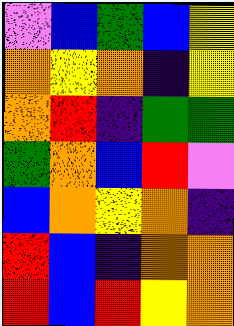[["violet", "blue", "green", "blue", "yellow"], ["orange", "yellow", "orange", "indigo", "yellow"], ["orange", "red", "indigo", "green", "green"], ["green", "orange", "blue", "red", "violet"], ["blue", "orange", "yellow", "orange", "indigo"], ["red", "blue", "indigo", "orange", "orange"], ["red", "blue", "red", "yellow", "orange"]]